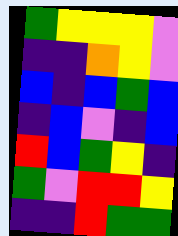[["green", "yellow", "yellow", "yellow", "violet"], ["indigo", "indigo", "orange", "yellow", "violet"], ["blue", "indigo", "blue", "green", "blue"], ["indigo", "blue", "violet", "indigo", "blue"], ["red", "blue", "green", "yellow", "indigo"], ["green", "violet", "red", "red", "yellow"], ["indigo", "indigo", "red", "green", "green"]]